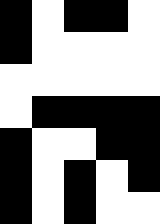[["black", "white", "black", "black", "white"], ["black", "white", "white", "white", "white"], ["white", "white", "white", "white", "white"], ["white", "black", "black", "black", "black"], ["black", "white", "white", "black", "black"], ["black", "white", "black", "white", "black"], ["black", "white", "black", "white", "white"]]